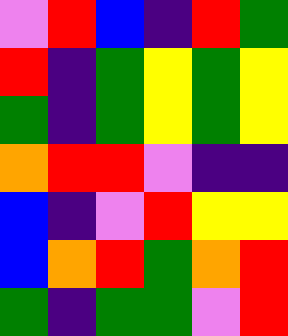[["violet", "red", "blue", "indigo", "red", "green"], ["red", "indigo", "green", "yellow", "green", "yellow"], ["green", "indigo", "green", "yellow", "green", "yellow"], ["orange", "red", "red", "violet", "indigo", "indigo"], ["blue", "indigo", "violet", "red", "yellow", "yellow"], ["blue", "orange", "red", "green", "orange", "red"], ["green", "indigo", "green", "green", "violet", "red"]]